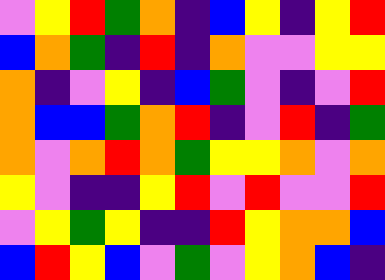[["violet", "yellow", "red", "green", "orange", "indigo", "blue", "yellow", "indigo", "yellow", "red"], ["blue", "orange", "green", "indigo", "red", "indigo", "orange", "violet", "violet", "yellow", "yellow"], ["orange", "indigo", "violet", "yellow", "indigo", "blue", "green", "violet", "indigo", "violet", "red"], ["orange", "blue", "blue", "green", "orange", "red", "indigo", "violet", "red", "indigo", "green"], ["orange", "violet", "orange", "red", "orange", "green", "yellow", "yellow", "orange", "violet", "orange"], ["yellow", "violet", "indigo", "indigo", "yellow", "red", "violet", "red", "violet", "violet", "red"], ["violet", "yellow", "green", "yellow", "indigo", "indigo", "red", "yellow", "orange", "orange", "blue"], ["blue", "red", "yellow", "blue", "violet", "green", "violet", "yellow", "orange", "blue", "indigo"]]